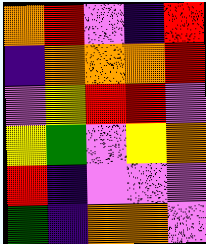[["orange", "red", "violet", "indigo", "red"], ["indigo", "orange", "orange", "orange", "red"], ["violet", "yellow", "red", "red", "violet"], ["yellow", "green", "violet", "yellow", "orange"], ["red", "indigo", "violet", "violet", "violet"], ["green", "indigo", "orange", "orange", "violet"]]